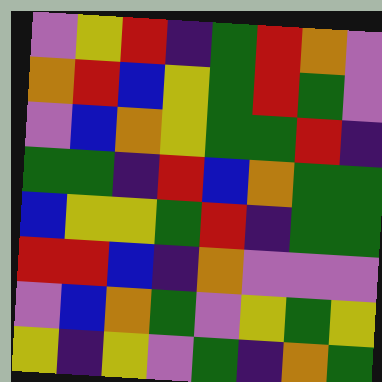[["violet", "yellow", "red", "indigo", "green", "red", "orange", "violet"], ["orange", "red", "blue", "yellow", "green", "red", "green", "violet"], ["violet", "blue", "orange", "yellow", "green", "green", "red", "indigo"], ["green", "green", "indigo", "red", "blue", "orange", "green", "green"], ["blue", "yellow", "yellow", "green", "red", "indigo", "green", "green"], ["red", "red", "blue", "indigo", "orange", "violet", "violet", "violet"], ["violet", "blue", "orange", "green", "violet", "yellow", "green", "yellow"], ["yellow", "indigo", "yellow", "violet", "green", "indigo", "orange", "green"]]